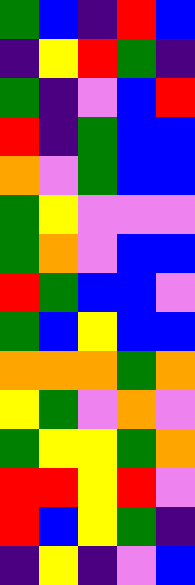[["green", "blue", "indigo", "red", "blue"], ["indigo", "yellow", "red", "green", "indigo"], ["green", "indigo", "violet", "blue", "red"], ["red", "indigo", "green", "blue", "blue"], ["orange", "violet", "green", "blue", "blue"], ["green", "yellow", "violet", "violet", "violet"], ["green", "orange", "violet", "blue", "blue"], ["red", "green", "blue", "blue", "violet"], ["green", "blue", "yellow", "blue", "blue"], ["orange", "orange", "orange", "green", "orange"], ["yellow", "green", "violet", "orange", "violet"], ["green", "yellow", "yellow", "green", "orange"], ["red", "red", "yellow", "red", "violet"], ["red", "blue", "yellow", "green", "indigo"], ["indigo", "yellow", "indigo", "violet", "blue"]]